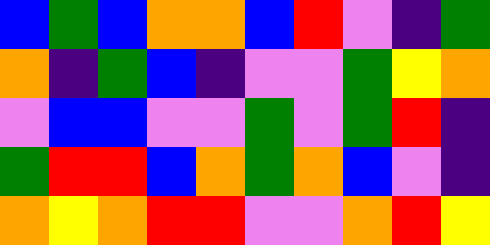[["blue", "green", "blue", "orange", "orange", "blue", "red", "violet", "indigo", "green"], ["orange", "indigo", "green", "blue", "indigo", "violet", "violet", "green", "yellow", "orange"], ["violet", "blue", "blue", "violet", "violet", "green", "violet", "green", "red", "indigo"], ["green", "red", "red", "blue", "orange", "green", "orange", "blue", "violet", "indigo"], ["orange", "yellow", "orange", "red", "red", "violet", "violet", "orange", "red", "yellow"]]